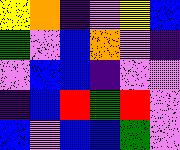[["yellow", "orange", "indigo", "violet", "yellow", "blue"], ["green", "violet", "blue", "orange", "violet", "indigo"], ["violet", "blue", "blue", "indigo", "violet", "violet"], ["indigo", "blue", "red", "green", "red", "violet"], ["blue", "violet", "blue", "blue", "green", "violet"]]